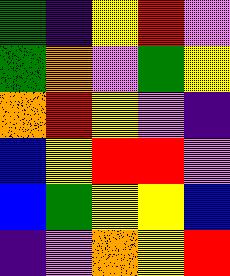[["green", "indigo", "yellow", "red", "violet"], ["green", "orange", "violet", "green", "yellow"], ["orange", "red", "yellow", "violet", "indigo"], ["blue", "yellow", "red", "red", "violet"], ["blue", "green", "yellow", "yellow", "blue"], ["indigo", "violet", "orange", "yellow", "red"]]